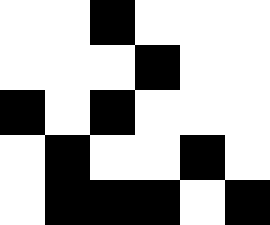[["white", "white", "black", "white", "white", "white"], ["white", "white", "white", "black", "white", "white"], ["black", "white", "black", "white", "white", "white"], ["white", "black", "white", "white", "black", "white"], ["white", "black", "black", "black", "white", "black"]]